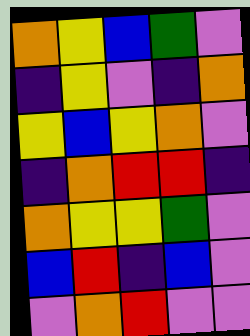[["orange", "yellow", "blue", "green", "violet"], ["indigo", "yellow", "violet", "indigo", "orange"], ["yellow", "blue", "yellow", "orange", "violet"], ["indigo", "orange", "red", "red", "indigo"], ["orange", "yellow", "yellow", "green", "violet"], ["blue", "red", "indigo", "blue", "violet"], ["violet", "orange", "red", "violet", "violet"]]